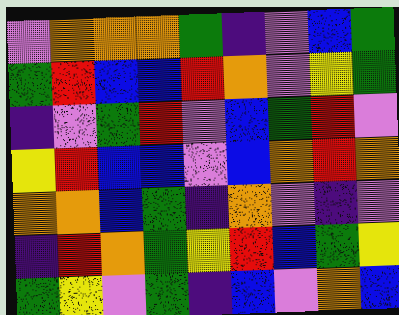[["violet", "orange", "orange", "orange", "green", "indigo", "violet", "blue", "green"], ["green", "red", "blue", "blue", "red", "orange", "violet", "yellow", "green"], ["indigo", "violet", "green", "red", "violet", "blue", "green", "red", "violet"], ["yellow", "red", "blue", "blue", "violet", "blue", "orange", "red", "orange"], ["orange", "orange", "blue", "green", "indigo", "orange", "violet", "indigo", "violet"], ["indigo", "red", "orange", "green", "yellow", "red", "blue", "green", "yellow"], ["green", "yellow", "violet", "green", "indigo", "blue", "violet", "orange", "blue"]]